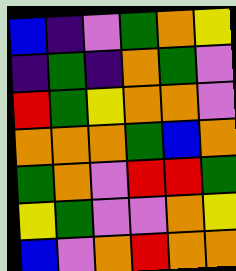[["blue", "indigo", "violet", "green", "orange", "yellow"], ["indigo", "green", "indigo", "orange", "green", "violet"], ["red", "green", "yellow", "orange", "orange", "violet"], ["orange", "orange", "orange", "green", "blue", "orange"], ["green", "orange", "violet", "red", "red", "green"], ["yellow", "green", "violet", "violet", "orange", "yellow"], ["blue", "violet", "orange", "red", "orange", "orange"]]